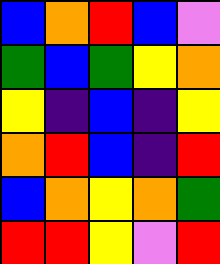[["blue", "orange", "red", "blue", "violet"], ["green", "blue", "green", "yellow", "orange"], ["yellow", "indigo", "blue", "indigo", "yellow"], ["orange", "red", "blue", "indigo", "red"], ["blue", "orange", "yellow", "orange", "green"], ["red", "red", "yellow", "violet", "red"]]